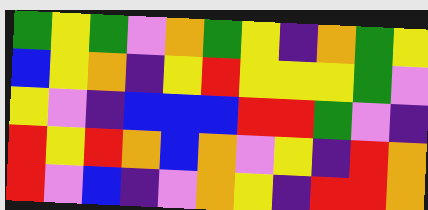[["green", "yellow", "green", "violet", "orange", "green", "yellow", "indigo", "orange", "green", "yellow"], ["blue", "yellow", "orange", "indigo", "yellow", "red", "yellow", "yellow", "yellow", "green", "violet"], ["yellow", "violet", "indigo", "blue", "blue", "blue", "red", "red", "green", "violet", "indigo"], ["red", "yellow", "red", "orange", "blue", "orange", "violet", "yellow", "indigo", "red", "orange"], ["red", "violet", "blue", "indigo", "violet", "orange", "yellow", "indigo", "red", "red", "orange"]]